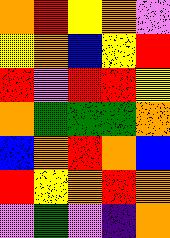[["orange", "red", "yellow", "orange", "violet"], ["yellow", "orange", "blue", "yellow", "red"], ["red", "violet", "red", "red", "yellow"], ["orange", "green", "green", "green", "orange"], ["blue", "orange", "red", "orange", "blue"], ["red", "yellow", "orange", "red", "orange"], ["violet", "green", "violet", "indigo", "orange"]]